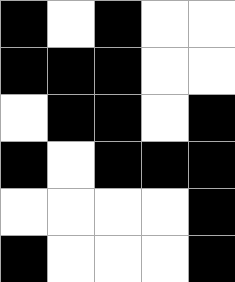[["black", "white", "black", "white", "white"], ["black", "black", "black", "white", "white"], ["white", "black", "black", "white", "black"], ["black", "white", "black", "black", "black"], ["white", "white", "white", "white", "black"], ["black", "white", "white", "white", "black"]]